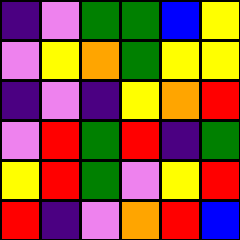[["indigo", "violet", "green", "green", "blue", "yellow"], ["violet", "yellow", "orange", "green", "yellow", "yellow"], ["indigo", "violet", "indigo", "yellow", "orange", "red"], ["violet", "red", "green", "red", "indigo", "green"], ["yellow", "red", "green", "violet", "yellow", "red"], ["red", "indigo", "violet", "orange", "red", "blue"]]